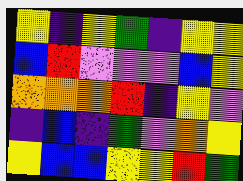[["yellow", "indigo", "yellow", "green", "indigo", "yellow", "yellow"], ["blue", "red", "violet", "violet", "violet", "blue", "yellow"], ["orange", "orange", "orange", "red", "indigo", "yellow", "violet"], ["indigo", "blue", "indigo", "green", "violet", "orange", "yellow"], ["yellow", "blue", "blue", "yellow", "yellow", "red", "green"]]